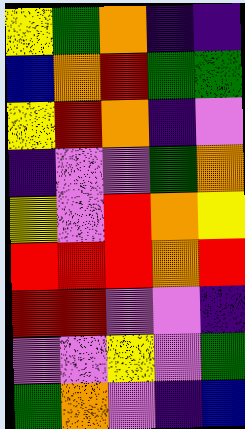[["yellow", "green", "orange", "indigo", "indigo"], ["blue", "orange", "red", "green", "green"], ["yellow", "red", "orange", "indigo", "violet"], ["indigo", "violet", "violet", "green", "orange"], ["yellow", "violet", "red", "orange", "yellow"], ["red", "red", "red", "orange", "red"], ["red", "red", "violet", "violet", "indigo"], ["violet", "violet", "yellow", "violet", "green"], ["green", "orange", "violet", "indigo", "blue"]]